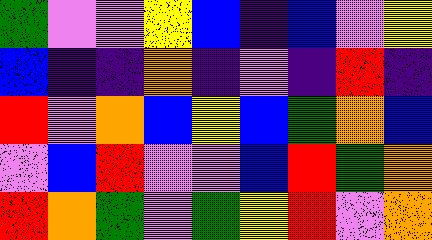[["green", "violet", "violet", "yellow", "blue", "indigo", "blue", "violet", "yellow"], ["blue", "indigo", "indigo", "orange", "indigo", "violet", "indigo", "red", "indigo"], ["red", "violet", "orange", "blue", "yellow", "blue", "green", "orange", "blue"], ["violet", "blue", "red", "violet", "violet", "blue", "red", "green", "orange"], ["red", "orange", "green", "violet", "green", "yellow", "red", "violet", "orange"]]